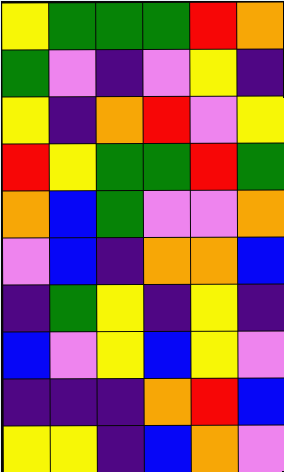[["yellow", "green", "green", "green", "red", "orange"], ["green", "violet", "indigo", "violet", "yellow", "indigo"], ["yellow", "indigo", "orange", "red", "violet", "yellow"], ["red", "yellow", "green", "green", "red", "green"], ["orange", "blue", "green", "violet", "violet", "orange"], ["violet", "blue", "indigo", "orange", "orange", "blue"], ["indigo", "green", "yellow", "indigo", "yellow", "indigo"], ["blue", "violet", "yellow", "blue", "yellow", "violet"], ["indigo", "indigo", "indigo", "orange", "red", "blue"], ["yellow", "yellow", "indigo", "blue", "orange", "violet"]]